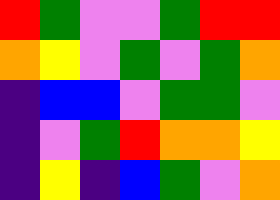[["red", "green", "violet", "violet", "green", "red", "red"], ["orange", "yellow", "violet", "green", "violet", "green", "orange"], ["indigo", "blue", "blue", "violet", "green", "green", "violet"], ["indigo", "violet", "green", "red", "orange", "orange", "yellow"], ["indigo", "yellow", "indigo", "blue", "green", "violet", "orange"]]